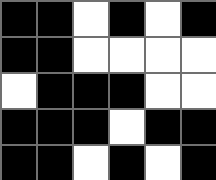[["black", "black", "white", "black", "white", "black"], ["black", "black", "white", "white", "white", "white"], ["white", "black", "black", "black", "white", "white"], ["black", "black", "black", "white", "black", "black"], ["black", "black", "white", "black", "white", "black"]]